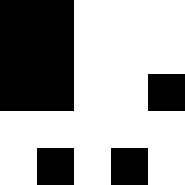[["black", "black", "white", "white", "white"], ["black", "black", "white", "white", "white"], ["black", "black", "white", "white", "black"], ["white", "white", "white", "white", "white"], ["white", "black", "white", "black", "white"]]